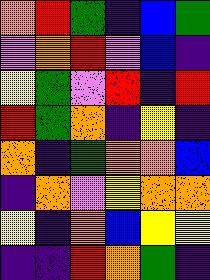[["orange", "red", "green", "indigo", "blue", "green"], ["violet", "orange", "red", "violet", "blue", "indigo"], ["yellow", "green", "violet", "red", "indigo", "red"], ["red", "green", "orange", "indigo", "yellow", "indigo"], ["orange", "indigo", "green", "orange", "orange", "blue"], ["indigo", "orange", "violet", "yellow", "orange", "orange"], ["yellow", "indigo", "orange", "blue", "yellow", "yellow"], ["indigo", "indigo", "red", "orange", "green", "indigo"]]